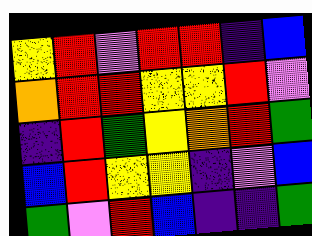[["yellow", "red", "violet", "red", "red", "indigo", "blue"], ["orange", "red", "red", "yellow", "yellow", "red", "violet"], ["indigo", "red", "green", "yellow", "orange", "red", "green"], ["blue", "red", "yellow", "yellow", "indigo", "violet", "blue"], ["green", "violet", "red", "blue", "indigo", "indigo", "green"]]